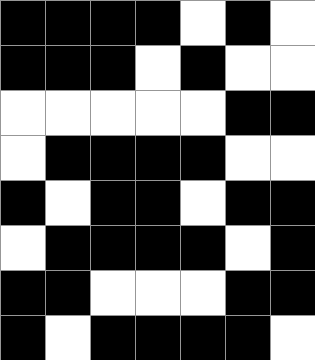[["black", "black", "black", "black", "white", "black", "white"], ["black", "black", "black", "white", "black", "white", "white"], ["white", "white", "white", "white", "white", "black", "black"], ["white", "black", "black", "black", "black", "white", "white"], ["black", "white", "black", "black", "white", "black", "black"], ["white", "black", "black", "black", "black", "white", "black"], ["black", "black", "white", "white", "white", "black", "black"], ["black", "white", "black", "black", "black", "black", "white"]]